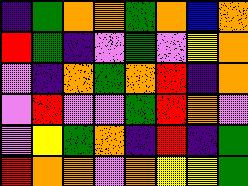[["indigo", "green", "orange", "orange", "green", "orange", "blue", "orange"], ["red", "green", "indigo", "violet", "green", "violet", "yellow", "orange"], ["violet", "indigo", "orange", "green", "orange", "red", "indigo", "orange"], ["violet", "red", "violet", "violet", "green", "red", "orange", "violet"], ["violet", "yellow", "green", "orange", "indigo", "red", "indigo", "green"], ["red", "orange", "orange", "violet", "orange", "yellow", "yellow", "green"]]